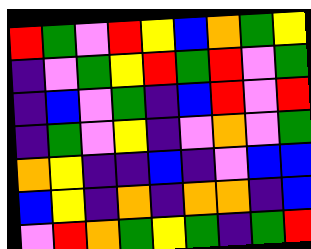[["red", "green", "violet", "red", "yellow", "blue", "orange", "green", "yellow"], ["indigo", "violet", "green", "yellow", "red", "green", "red", "violet", "green"], ["indigo", "blue", "violet", "green", "indigo", "blue", "red", "violet", "red"], ["indigo", "green", "violet", "yellow", "indigo", "violet", "orange", "violet", "green"], ["orange", "yellow", "indigo", "indigo", "blue", "indigo", "violet", "blue", "blue"], ["blue", "yellow", "indigo", "orange", "indigo", "orange", "orange", "indigo", "blue"], ["violet", "red", "orange", "green", "yellow", "green", "indigo", "green", "red"]]